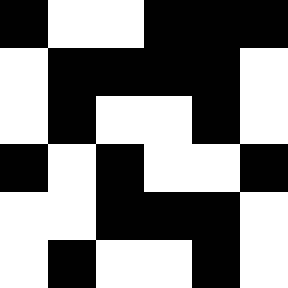[["black", "white", "white", "black", "black", "black"], ["white", "black", "black", "black", "black", "white"], ["white", "black", "white", "white", "black", "white"], ["black", "white", "black", "white", "white", "black"], ["white", "white", "black", "black", "black", "white"], ["white", "black", "white", "white", "black", "white"]]